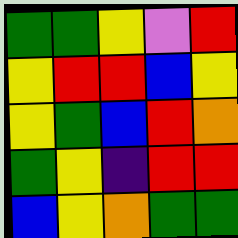[["green", "green", "yellow", "violet", "red"], ["yellow", "red", "red", "blue", "yellow"], ["yellow", "green", "blue", "red", "orange"], ["green", "yellow", "indigo", "red", "red"], ["blue", "yellow", "orange", "green", "green"]]